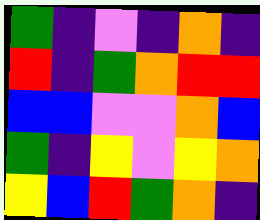[["green", "indigo", "violet", "indigo", "orange", "indigo"], ["red", "indigo", "green", "orange", "red", "red"], ["blue", "blue", "violet", "violet", "orange", "blue"], ["green", "indigo", "yellow", "violet", "yellow", "orange"], ["yellow", "blue", "red", "green", "orange", "indigo"]]